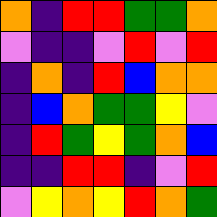[["orange", "indigo", "red", "red", "green", "green", "orange"], ["violet", "indigo", "indigo", "violet", "red", "violet", "red"], ["indigo", "orange", "indigo", "red", "blue", "orange", "orange"], ["indigo", "blue", "orange", "green", "green", "yellow", "violet"], ["indigo", "red", "green", "yellow", "green", "orange", "blue"], ["indigo", "indigo", "red", "red", "indigo", "violet", "red"], ["violet", "yellow", "orange", "yellow", "red", "orange", "green"]]